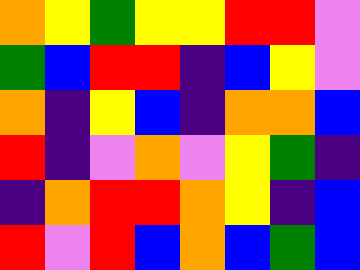[["orange", "yellow", "green", "yellow", "yellow", "red", "red", "violet"], ["green", "blue", "red", "red", "indigo", "blue", "yellow", "violet"], ["orange", "indigo", "yellow", "blue", "indigo", "orange", "orange", "blue"], ["red", "indigo", "violet", "orange", "violet", "yellow", "green", "indigo"], ["indigo", "orange", "red", "red", "orange", "yellow", "indigo", "blue"], ["red", "violet", "red", "blue", "orange", "blue", "green", "blue"]]